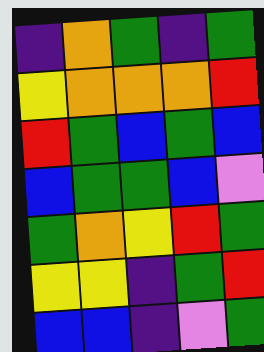[["indigo", "orange", "green", "indigo", "green"], ["yellow", "orange", "orange", "orange", "red"], ["red", "green", "blue", "green", "blue"], ["blue", "green", "green", "blue", "violet"], ["green", "orange", "yellow", "red", "green"], ["yellow", "yellow", "indigo", "green", "red"], ["blue", "blue", "indigo", "violet", "green"]]